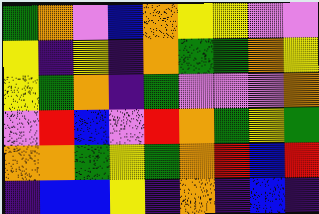[["green", "orange", "violet", "blue", "orange", "yellow", "yellow", "violet", "violet"], ["yellow", "indigo", "yellow", "indigo", "orange", "green", "green", "orange", "yellow"], ["yellow", "green", "orange", "indigo", "green", "violet", "violet", "violet", "orange"], ["violet", "red", "blue", "violet", "red", "orange", "green", "yellow", "green"], ["orange", "orange", "green", "yellow", "green", "orange", "red", "blue", "red"], ["indigo", "blue", "blue", "yellow", "indigo", "orange", "indigo", "blue", "indigo"]]